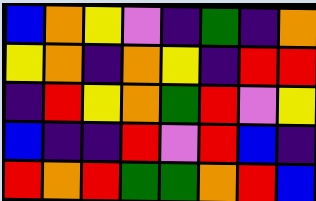[["blue", "orange", "yellow", "violet", "indigo", "green", "indigo", "orange"], ["yellow", "orange", "indigo", "orange", "yellow", "indigo", "red", "red"], ["indigo", "red", "yellow", "orange", "green", "red", "violet", "yellow"], ["blue", "indigo", "indigo", "red", "violet", "red", "blue", "indigo"], ["red", "orange", "red", "green", "green", "orange", "red", "blue"]]